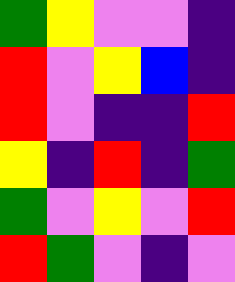[["green", "yellow", "violet", "violet", "indigo"], ["red", "violet", "yellow", "blue", "indigo"], ["red", "violet", "indigo", "indigo", "red"], ["yellow", "indigo", "red", "indigo", "green"], ["green", "violet", "yellow", "violet", "red"], ["red", "green", "violet", "indigo", "violet"]]